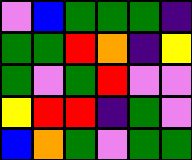[["violet", "blue", "green", "green", "green", "indigo"], ["green", "green", "red", "orange", "indigo", "yellow"], ["green", "violet", "green", "red", "violet", "violet"], ["yellow", "red", "red", "indigo", "green", "violet"], ["blue", "orange", "green", "violet", "green", "green"]]